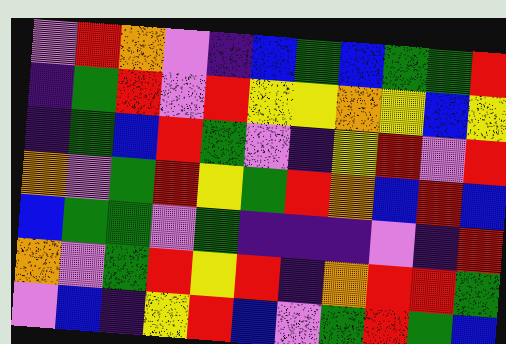[["violet", "red", "orange", "violet", "indigo", "blue", "green", "blue", "green", "green", "red"], ["indigo", "green", "red", "violet", "red", "yellow", "yellow", "orange", "yellow", "blue", "yellow"], ["indigo", "green", "blue", "red", "green", "violet", "indigo", "yellow", "red", "violet", "red"], ["orange", "violet", "green", "red", "yellow", "green", "red", "orange", "blue", "red", "blue"], ["blue", "green", "green", "violet", "green", "indigo", "indigo", "indigo", "violet", "indigo", "red"], ["orange", "violet", "green", "red", "yellow", "red", "indigo", "orange", "red", "red", "green"], ["violet", "blue", "indigo", "yellow", "red", "blue", "violet", "green", "red", "green", "blue"]]